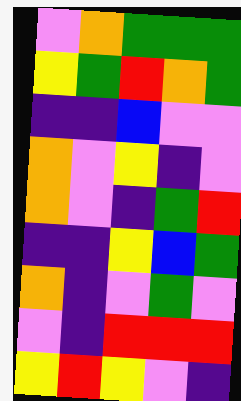[["violet", "orange", "green", "green", "green"], ["yellow", "green", "red", "orange", "green"], ["indigo", "indigo", "blue", "violet", "violet"], ["orange", "violet", "yellow", "indigo", "violet"], ["orange", "violet", "indigo", "green", "red"], ["indigo", "indigo", "yellow", "blue", "green"], ["orange", "indigo", "violet", "green", "violet"], ["violet", "indigo", "red", "red", "red"], ["yellow", "red", "yellow", "violet", "indigo"]]